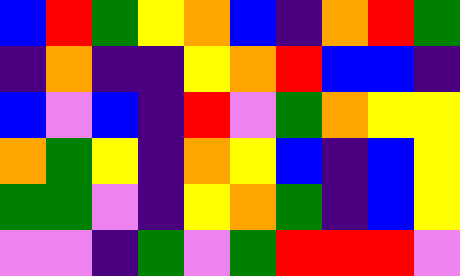[["blue", "red", "green", "yellow", "orange", "blue", "indigo", "orange", "red", "green"], ["indigo", "orange", "indigo", "indigo", "yellow", "orange", "red", "blue", "blue", "indigo"], ["blue", "violet", "blue", "indigo", "red", "violet", "green", "orange", "yellow", "yellow"], ["orange", "green", "yellow", "indigo", "orange", "yellow", "blue", "indigo", "blue", "yellow"], ["green", "green", "violet", "indigo", "yellow", "orange", "green", "indigo", "blue", "yellow"], ["violet", "violet", "indigo", "green", "violet", "green", "red", "red", "red", "violet"]]